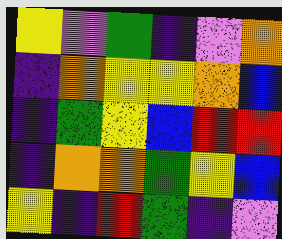[["yellow", "violet", "green", "indigo", "violet", "orange"], ["indigo", "orange", "yellow", "yellow", "orange", "blue"], ["indigo", "green", "yellow", "blue", "red", "red"], ["indigo", "orange", "orange", "green", "yellow", "blue"], ["yellow", "indigo", "red", "green", "indigo", "violet"]]